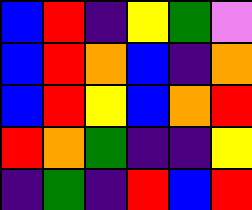[["blue", "red", "indigo", "yellow", "green", "violet"], ["blue", "red", "orange", "blue", "indigo", "orange"], ["blue", "red", "yellow", "blue", "orange", "red"], ["red", "orange", "green", "indigo", "indigo", "yellow"], ["indigo", "green", "indigo", "red", "blue", "red"]]